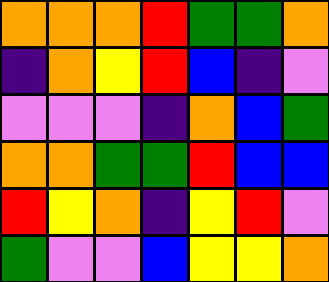[["orange", "orange", "orange", "red", "green", "green", "orange"], ["indigo", "orange", "yellow", "red", "blue", "indigo", "violet"], ["violet", "violet", "violet", "indigo", "orange", "blue", "green"], ["orange", "orange", "green", "green", "red", "blue", "blue"], ["red", "yellow", "orange", "indigo", "yellow", "red", "violet"], ["green", "violet", "violet", "blue", "yellow", "yellow", "orange"]]